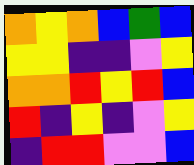[["orange", "yellow", "orange", "blue", "green", "blue"], ["yellow", "yellow", "indigo", "indigo", "violet", "yellow"], ["orange", "orange", "red", "yellow", "red", "blue"], ["red", "indigo", "yellow", "indigo", "violet", "yellow"], ["indigo", "red", "red", "violet", "violet", "blue"]]